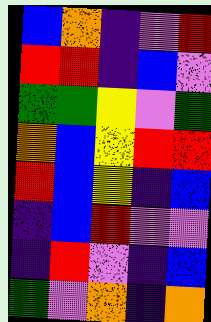[["blue", "orange", "indigo", "violet", "red"], ["red", "red", "indigo", "blue", "violet"], ["green", "green", "yellow", "violet", "green"], ["orange", "blue", "yellow", "red", "red"], ["red", "blue", "yellow", "indigo", "blue"], ["indigo", "blue", "red", "violet", "violet"], ["indigo", "red", "violet", "indigo", "blue"], ["green", "violet", "orange", "indigo", "orange"]]